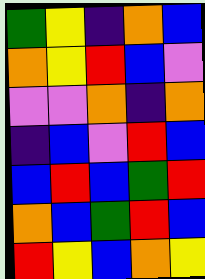[["green", "yellow", "indigo", "orange", "blue"], ["orange", "yellow", "red", "blue", "violet"], ["violet", "violet", "orange", "indigo", "orange"], ["indigo", "blue", "violet", "red", "blue"], ["blue", "red", "blue", "green", "red"], ["orange", "blue", "green", "red", "blue"], ["red", "yellow", "blue", "orange", "yellow"]]